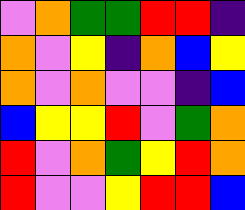[["violet", "orange", "green", "green", "red", "red", "indigo"], ["orange", "violet", "yellow", "indigo", "orange", "blue", "yellow"], ["orange", "violet", "orange", "violet", "violet", "indigo", "blue"], ["blue", "yellow", "yellow", "red", "violet", "green", "orange"], ["red", "violet", "orange", "green", "yellow", "red", "orange"], ["red", "violet", "violet", "yellow", "red", "red", "blue"]]